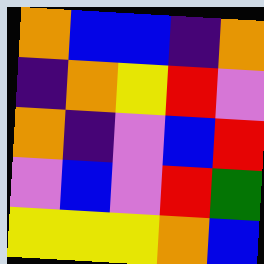[["orange", "blue", "blue", "indigo", "orange"], ["indigo", "orange", "yellow", "red", "violet"], ["orange", "indigo", "violet", "blue", "red"], ["violet", "blue", "violet", "red", "green"], ["yellow", "yellow", "yellow", "orange", "blue"]]